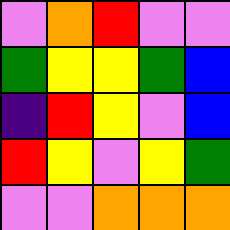[["violet", "orange", "red", "violet", "violet"], ["green", "yellow", "yellow", "green", "blue"], ["indigo", "red", "yellow", "violet", "blue"], ["red", "yellow", "violet", "yellow", "green"], ["violet", "violet", "orange", "orange", "orange"]]